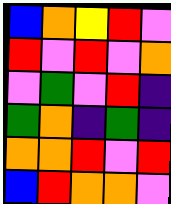[["blue", "orange", "yellow", "red", "violet"], ["red", "violet", "red", "violet", "orange"], ["violet", "green", "violet", "red", "indigo"], ["green", "orange", "indigo", "green", "indigo"], ["orange", "orange", "red", "violet", "red"], ["blue", "red", "orange", "orange", "violet"]]